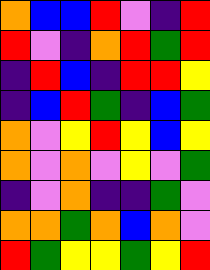[["orange", "blue", "blue", "red", "violet", "indigo", "red"], ["red", "violet", "indigo", "orange", "red", "green", "red"], ["indigo", "red", "blue", "indigo", "red", "red", "yellow"], ["indigo", "blue", "red", "green", "indigo", "blue", "green"], ["orange", "violet", "yellow", "red", "yellow", "blue", "yellow"], ["orange", "violet", "orange", "violet", "yellow", "violet", "green"], ["indigo", "violet", "orange", "indigo", "indigo", "green", "violet"], ["orange", "orange", "green", "orange", "blue", "orange", "violet"], ["red", "green", "yellow", "yellow", "green", "yellow", "red"]]